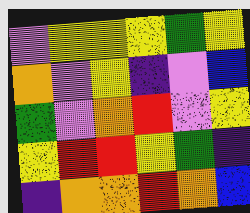[["violet", "yellow", "yellow", "yellow", "green", "yellow"], ["orange", "violet", "yellow", "indigo", "violet", "blue"], ["green", "violet", "orange", "red", "violet", "yellow"], ["yellow", "red", "red", "yellow", "green", "indigo"], ["indigo", "orange", "orange", "red", "orange", "blue"]]